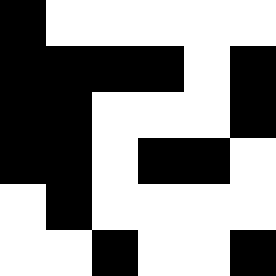[["black", "white", "white", "white", "white", "white"], ["black", "black", "black", "black", "white", "black"], ["black", "black", "white", "white", "white", "black"], ["black", "black", "white", "black", "black", "white"], ["white", "black", "white", "white", "white", "white"], ["white", "white", "black", "white", "white", "black"]]